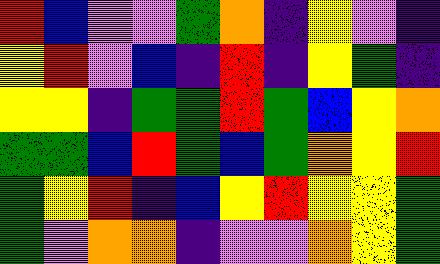[["red", "blue", "violet", "violet", "green", "orange", "indigo", "yellow", "violet", "indigo"], ["yellow", "red", "violet", "blue", "indigo", "red", "indigo", "yellow", "green", "indigo"], ["yellow", "yellow", "indigo", "green", "green", "red", "green", "blue", "yellow", "orange"], ["green", "green", "blue", "red", "green", "blue", "green", "orange", "yellow", "red"], ["green", "yellow", "red", "indigo", "blue", "yellow", "red", "yellow", "yellow", "green"], ["green", "violet", "orange", "orange", "indigo", "violet", "violet", "orange", "yellow", "green"]]